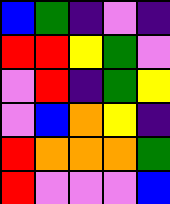[["blue", "green", "indigo", "violet", "indigo"], ["red", "red", "yellow", "green", "violet"], ["violet", "red", "indigo", "green", "yellow"], ["violet", "blue", "orange", "yellow", "indigo"], ["red", "orange", "orange", "orange", "green"], ["red", "violet", "violet", "violet", "blue"]]